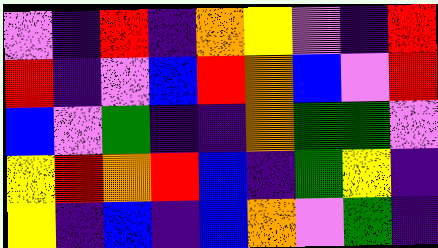[["violet", "indigo", "red", "indigo", "orange", "yellow", "violet", "indigo", "red"], ["red", "indigo", "violet", "blue", "red", "orange", "blue", "violet", "red"], ["blue", "violet", "green", "indigo", "indigo", "orange", "green", "green", "violet"], ["yellow", "red", "orange", "red", "blue", "indigo", "green", "yellow", "indigo"], ["yellow", "indigo", "blue", "indigo", "blue", "orange", "violet", "green", "indigo"]]